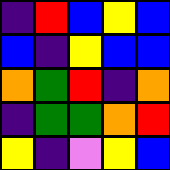[["indigo", "red", "blue", "yellow", "blue"], ["blue", "indigo", "yellow", "blue", "blue"], ["orange", "green", "red", "indigo", "orange"], ["indigo", "green", "green", "orange", "red"], ["yellow", "indigo", "violet", "yellow", "blue"]]